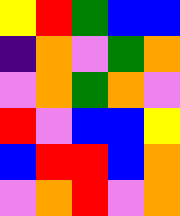[["yellow", "red", "green", "blue", "blue"], ["indigo", "orange", "violet", "green", "orange"], ["violet", "orange", "green", "orange", "violet"], ["red", "violet", "blue", "blue", "yellow"], ["blue", "red", "red", "blue", "orange"], ["violet", "orange", "red", "violet", "orange"]]